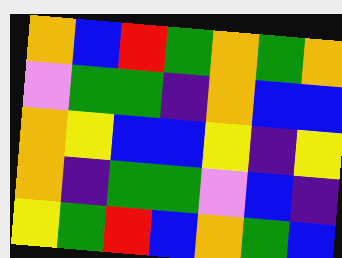[["orange", "blue", "red", "green", "orange", "green", "orange"], ["violet", "green", "green", "indigo", "orange", "blue", "blue"], ["orange", "yellow", "blue", "blue", "yellow", "indigo", "yellow"], ["orange", "indigo", "green", "green", "violet", "blue", "indigo"], ["yellow", "green", "red", "blue", "orange", "green", "blue"]]